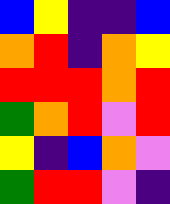[["blue", "yellow", "indigo", "indigo", "blue"], ["orange", "red", "indigo", "orange", "yellow"], ["red", "red", "red", "orange", "red"], ["green", "orange", "red", "violet", "red"], ["yellow", "indigo", "blue", "orange", "violet"], ["green", "red", "red", "violet", "indigo"]]